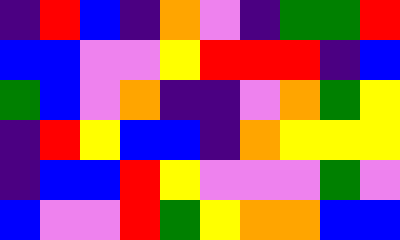[["indigo", "red", "blue", "indigo", "orange", "violet", "indigo", "green", "green", "red"], ["blue", "blue", "violet", "violet", "yellow", "red", "red", "red", "indigo", "blue"], ["green", "blue", "violet", "orange", "indigo", "indigo", "violet", "orange", "green", "yellow"], ["indigo", "red", "yellow", "blue", "blue", "indigo", "orange", "yellow", "yellow", "yellow"], ["indigo", "blue", "blue", "red", "yellow", "violet", "violet", "violet", "green", "violet"], ["blue", "violet", "violet", "red", "green", "yellow", "orange", "orange", "blue", "blue"]]